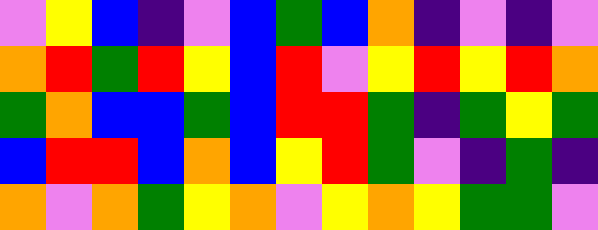[["violet", "yellow", "blue", "indigo", "violet", "blue", "green", "blue", "orange", "indigo", "violet", "indigo", "violet"], ["orange", "red", "green", "red", "yellow", "blue", "red", "violet", "yellow", "red", "yellow", "red", "orange"], ["green", "orange", "blue", "blue", "green", "blue", "red", "red", "green", "indigo", "green", "yellow", "green"], ["blue", "red", "red", "blue", "orange", "blue", "yellow", "red", "green", "violet", "indigo", "green", "indigo"], ["orange", "violet", "orange", "green", "yellow", "orange", "violet", "yellow", "orange", "yellow", "green", "green", "violet"]]